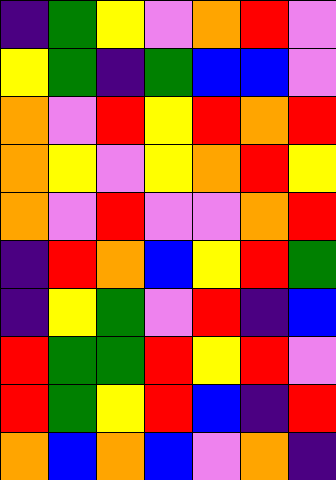[["indigo", "green", "yellow", "violet", "orange", "red", "violet"], ["yellow", "green", "indigo", "green", "blue", "blue", "violet"], ["orange", "violet", "red", "yellow", "red", "orange", "red"], ["orange", "yellow", "violet", "yellow", "orange", "red", "yellow"], ["orange", "violet", "red", "violet", "violet", "orange", "red"], ["indigo", "red", "orange", "blue", "yellow", "red", "green"], ["indigo", "yellow", "green", "violet", "red", "indigo", "blue"], ["red", "green", "green", "red", "yellow", "red", "violet"], ["red", "green", "yellow", "red", "blue", "indigo", "red"], ["orange", "blue", "orange", "blue", "violet", "orange", "indigo"]]